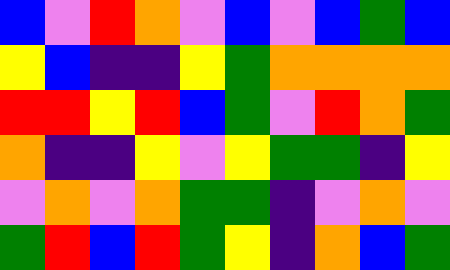[["blue", "violet", "red", "orange", "violet", "blue", "violet", "blue", "green", "blue"], ["yellow", "blue", "indigo", "indigo", "yellow", "green", "orange", "orange", "orange", "orange"], ["red", "red", "yellow", "red", "blue", "green", "violet", "red", "orange", "green"], ["orange", "indigo", "indigo", "yellow", "violet", "yellow", "green", "green", "indigo", "yellow"], ["violet", "orange", "violet", "orange", "green", "green", "indigo", "violet", "orange", "violet"], ["green", "red", "blue", "red", "green", "yellow", "indigo", "orange", "blue", "green"]]